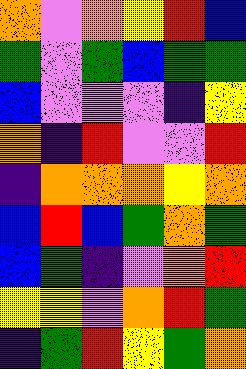[["orange", "violet", "orange", "yellow", "red", "blue"], ["green", "violet", "green", "blue", "green", "green"], ["blue", "violet", "violet", "violet", "indigo", "yellow"], ["orange", "indigo", "red", "violet", "violet", "red"], ["indigo", "orange", "orange", "orange", "yellow", "orange"], ["blue", "red", "blue", "green", "orange", "green"], ["blue", "green", "indigo", "violet", "orange", "red"], ["yellow", "yellow", "violet", "orange", "red", "green"], ["indigo", "green", "red", "yellow", "green", "orange"]]